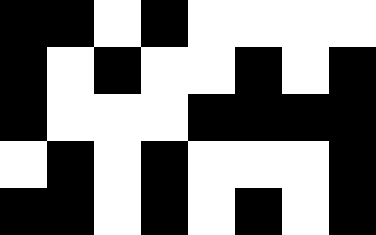[["black", "black", "white", "black", "white", "white", "white", "white"], ["black", "white", "black", "white", "white", "black", "white", "black"], ["black", "white", "white", "white", "black", "black", "black", "black"], ["white", "black", "white", "black", "white", "white", "white", "black"], ["black", "black", "white", "black", "white", "black", "white", "black"]]